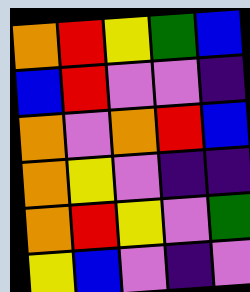[["orange", "red", "yellow", "green", "blue"], ["blue", "red", "violet", "violet", "indigo"], ["orange", "violet", "orange", "red", "blue"], ["orange", "yellow", "violet", "indigo", "indigo"], ["orange", "red", "yellow", "violet", "green"], ["yellow", "blue", "violet", "indigo", "violet"]]